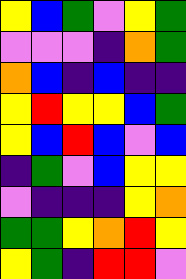[["yellow", "blue", "green", "violet", "yellow", "green"], ["violet", "violet", "violet", "indigo", "orange", "green"], ["orange", "blue", "indigo", "blue", "indigo", "indigo"], ["yellow", "red", "yellow", "yellow", "blue", "green"], ["yellow", "blue", "red", "blue", "violet", "blue"], ["indigo", "green", "violet", "blue", "yellow", "yellow"], ["violet", "indigo", "indigo", "indigo", "yellow", "orange"], ["green", "green", "yellow", "orange", "red", "yellow"], ["yellow", "green", "indigo", "red", "red", "violet"]]